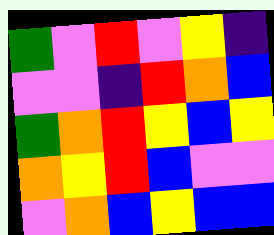[["green", "violet", "red", "violet", "yellow", "indigo"], ["violet", "violet", "indigo", "red", "orange", "blue"], ["green", "orange", "red", "yellow", "blue", "yellow"], ["orange", "yellow", "red", "blue", "violet", "violet"], ["violet", "orange", "blue", "yellow", "blue", "blue"]]